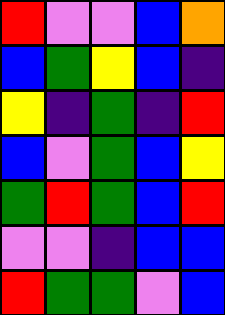[["red", "violet", "violet", "blue", "orange"], ["blue", "green", "yellow", "blue", "indigo"], ["yellow", "indigo", "green", "indigo", "red"], ["blue", "violet", "green", "blue", "yellow"], ["green", "red", "green", "blue", "red"], ["violet", "violet", "indigo", "blue", "blue"], ["red", "green", "green", "violet", "blue"]]